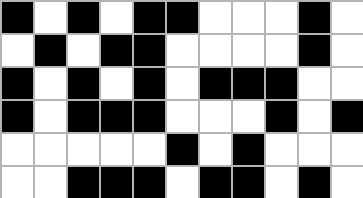[["black", "white", "black", "white", "black", "black", "white", "white", "white", "black", "white"], ["white", "black", "white", "black", "black", "white", "white", "white", "white", "black", "white"], ["black", "white", "black", "white", "black", "white", "black", "black", "black", "white", "white"], ["black", "white", "black", "black", "black", "white", "white", "white", "black", "white", "black"], ["white", "white", "white", "white", "white", "black", "white", "black", "white", "white", "white"], ["white", "white", "black", "black", "black", "white", "black", "black", "white", "black", "white"]]